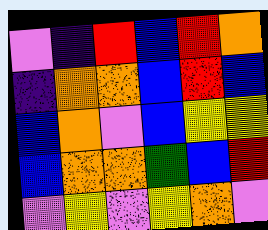[["violet", "indigo", "red", "blue", "red", "orange"], ["indigo", "orange", "orange", "blue", "red", "blue"], ["blue", "orange", "violet", "blue", "yellow", "yellow"], ["blue", "orange", "orange", "green", "blue", "red"], ["violet", "yellow", "violet", "yellow", "orange", "violet"]]